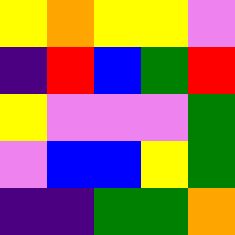[["yellow", "orange", "yellow", "yellow", "violet"], ["indigo", "red", "blue", "green", "red"], ["yellow", "violet", "violet", "violet", "green"], ["violet", "blue", "blue", "yellow", "green"], ["indigo", "indigo", "green", "green", "orange"]]